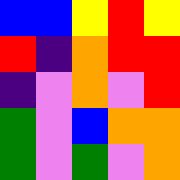[["blue", "blue", "yellow", "red", "yellow"], ["red", "indigo", "orange", "red", "red"], ["indigo", "violet", "orange", "violet", "red"], ["green", "violet", "blue", "orange", "orange"], ["green", "violet", "green", "violet", "orange"]]